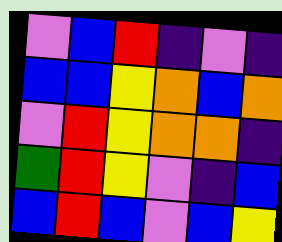[["violet", "blue", "red", "indigo", "violet", "indigo"], ["blue", "blue", "yellow", "orange", "blue", "orange"], ["violet", "red", "yellow", "orange", "orange", "indigo"], ["green", "red", "yellow", "violet", "indigo", "blue"], ["blue", "red", "blue", "violet", "blue", "yellow"]]